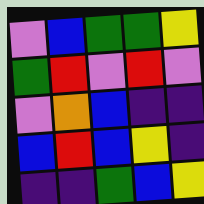[["violet", "blue", "green", "green", "yellow"], ["green", "red", "violet", "red", "violet"], ["violet", "orange", "blue", "indigo", "indigo"], ["blue", "red", "blue", "yellow", "indigo"], ["indigo", "indigo", "green", "blue", "yellow"]]